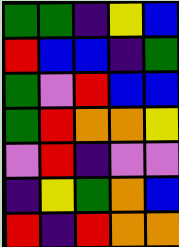[["green", "green", "indigo", "yellow", "blue"], ["red", "blue", "blue", "indigo", "green"], ["green", "violet", "red", "blue", "blue"], ["green", "red", "orange", "orange", "yellow"], ["violet", "red", "indigo", "violet", "violet"], ["indigo", "yellow", "green", "orange", "blue"], ["red", "indigo", "red", "orange", "orange"]]